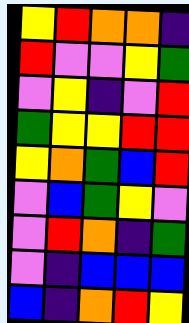[["yellow", "red", "orange", "orange", "indigo"], ["red", "violet", "violet", "yellow", "green"], ["violet", "yellow", "indigo", "violet", "red"], ["green", "yellow", "yellow", "red", "red"], ["yellow", "orange", "green", "blue", "red"], ["violet", "blue", "green", "yellow", "violet"], ["violet", "red", "orange", "indigo", "green"], ["violet", "indigo", "blue", "blue", "blue"], ["blue", "indigo", "orange", "red", "yellow"]]